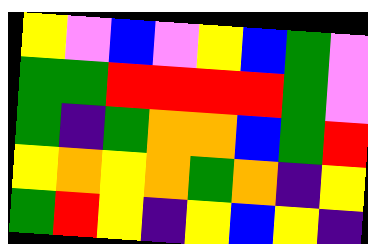[["yellow", "violet", "blue", "violet", "yellow", "blue", "green", "violet"], ["green", "green", "red", "red", "red", "red", "green", "violet"], ["green", "indigo", "green", "orange", "orange", "blue", "green", "red"], ["yellow", "orange", "yellow", "orange", "green", "orange", "indigo", "yellow"], ["green", "red", "yellow", "indigo", "yellow", "blue", "yellow", "indigo"]]